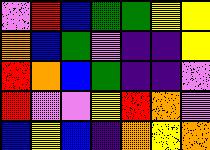[["violet", "red", "blue", "green", "green", "yellow", "yellow"], ["orange", "blue", "green", "violet", "indigo", "indigo", "yellow"], ["red", "orange", "blue", "green", "indigo", "indigo", "violet"], ["red", "violet", "violet", "yellow", "red", "orange", "violet"], ["blue", "yellow", "blue", "indigo", "orange", "yellow", "orange"]]